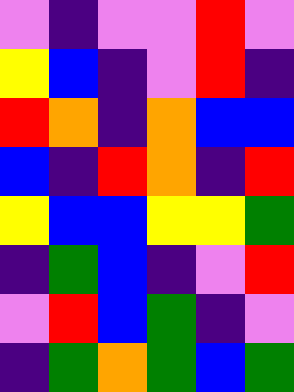[["violet", "indigo", "violet", "violet", "red", "violet"], ["yellow", "blue", "indigo", "violet", "red", "indigo"], ["red", "orange", "indigo", "orange", "blue", "blue"], ["blue", "indigo", "red", "orange", "indigo", "red"], ["yellow", "blue", "blue", "yellow", "yellow", "green"], ["indigo", "green", "blue", "indigo", "violet", "red"], ["violet", "red", "blue", "green", "indigo", "violet"], ["indigo", "green", "orange", "green", "blue", "green"]]